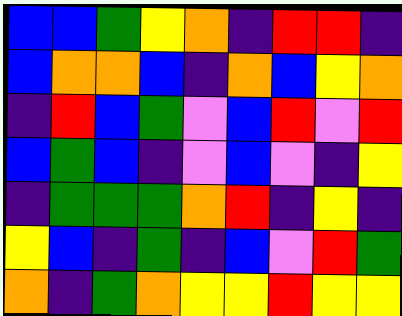[["blue", "blue", "green", "yellow", "orange", "indigo", "red", "red", "indigo"], ["blue", "orange", "orange", "blue", "indigo", "orange", "blue", "yellow", "orange"], ["indigo", "red", "blue", "green", "violet", "blue", "red", "violet", "red"], ["blue", "green", "blue", "indigo", "violet", "blue", "violet", "indigo", "yellow"], ["indigo", "green", "green", "green", "orange", "red", "indigo", "yellow", "indigo"], ["yellow", "blue", "indigo", "green", "indigo", "blue", "violet", "red", "green"], ["orange", "indigo", "green", "orange", "yellow", "yellow", "red", "yellow", "yellow"]]